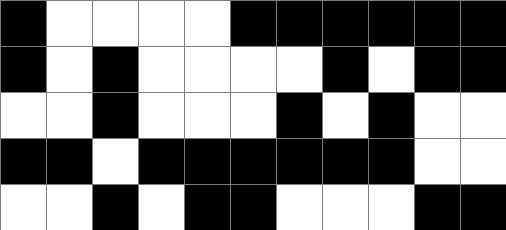[["black", "white", "white", "white", "white", "black", "black", "black", "black", "black", "black"], ["black", "white", "black", "white", "white", "white", "white", "black", "white", "black", "black"], ["white", "white", "black", "white", "white", "white", "black", "white", "black", "white", "white"], ["black", "black", "white", "black", "black", "black", "black", "black", "black", "white", "white"], ["white", "white", "black", "white", "black", "black", "white", "white", "white", "black", "black"]]